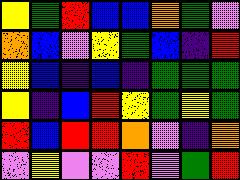[["yellow", "green", "red", "blue", "blue", "orange", "green", "violet"], ["orange", "blue", "violet", "yellow", "green", "blue", "indigo", "red"], ["yellow", "blue", "indigo", "blue", "indigo", "green", "green", "green"], ["yellow", "indigo", "blue", "red", "yellow", "green", "yellow", "green"], ["red", "blue", "red", "red", "orange", "violet", "indigo", "orange"], ["violet", "yellow", "violet", "violet", "red", "violet", "green", "red"]]